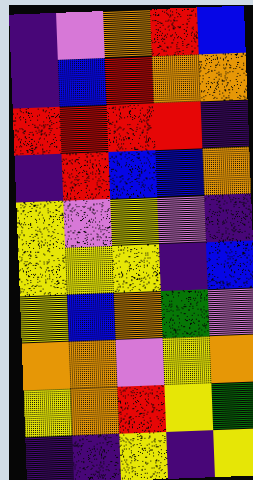[["indigo", "violet", "orange", "red", "blue"], ["indigo", "blue", "red", "orange", "orange"], ["red", "red", "red", "red", "indigo"], ["indigo", "red", "blue", "blue", "orange"], ["yellow", "violet", "yellow", "violet", "indigo"], ["yellow", "yellow", "yellow", "indigo", "blue"], ["yellow", "blue", "orange", "green", "violet"], ["orange", "orange", "violet", "yellow", "orange"], ["yellow", "orange", "red", "yellow", "green"], ["indigo", "indigo", "yellow", "indigo", "yellow"]]